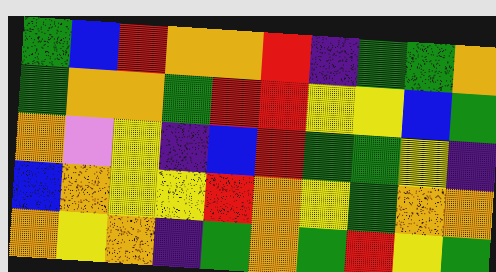[["green", "blue", "red", "orange", "orange", "red", "indigo", "green", "green", "orange"], ["green", "orange", "orange", "green", "red", "red", "yellow", "yellow", "blue", "green"], ["orange", "violet", "yellow", "indigo", "blue", "red", "green", "green", "yellow", "indigo"], ["blue", "orange", "yellow", "yellow", "red", "orange", "yellow", "green", "orange", "orange"], ["orange", "yellow", "orange", "indigo", "green", "orange", "green", "red", "yellow", "green"]]